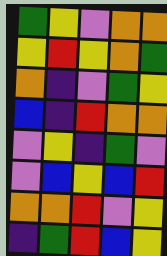[["green", "yellow", "violet", "orange", "orange"], ["yellow", "red", "yellow", "orange", "green"], ["orange", "indigo", "violet", "green", "yellow"], ["blue", "indigo", "red", "orange", "orange"], ["violet", "yellow", "indigo", "green", "violet"], ["violet", "blue", "yellow", "blue", "red"], ["orange", "orange", "red", "violet", "yellow"], ["indigo", "green", "red", "blue", "yellow"]]